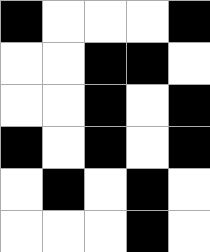[["black", "white", "white", "white", "black"], ["white", "white", "black", "black", "white"], ["white", "white", "black", "white", "black"], ["black", "white", "black", "white", "black"], ["white", "black", "white", "black", "white"], ["white", "white", "white", "black", "white"]]